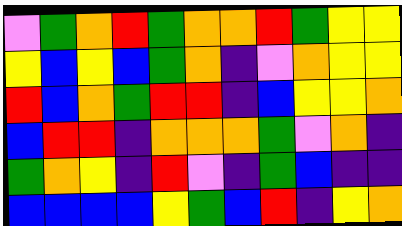[["violet", "green", "orange", "red", "green", "orange", "orange", "red", "green", "yellow", "yellow"], ["yellow", "blue", "yellow", "blue", "green", "orange", "indigo", "violet", "orange", "yellow", "yellow"], ["red", "blue", "orange", "green", "red", "red", "indigo", "blue", "yellow", "yellow", "orange"], ["blue", "red", "red", "indigo", "orange", "orange", "orange", "green", "violet", "orange", "indigo"], ["green", "orange", "yellow", "indigo", "red", "violet", "indigo", "green", "blue", "indigo", "indigo"], ["blue", "blue", "blue", "blue", "yellow", "green", "blue", "red", "indigo", "yellow", "orange"]]